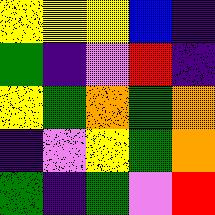[["yellow", "yellow", "yellow", "blue", "indigo"], ["green", "indigo", "violet", "red", "indigo"], ["yellow", "green", "orange", "green", "orange"], ["indigo", "violet", "yellow", "green", "orange"], ["green", "indigo", "green", "violet", "red"]]